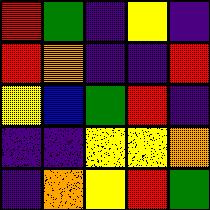[["red", "green", "indigo", "yellow", "indigo"], ["red", "orange", "indigo", "indigo", "red"], ["yellow", "blue", "green", "red", "indigo"], ["indigo", "indigo", "yellow", "yellow", "orange"], ["indigo", "orange", "yellow", "red", "green"]]